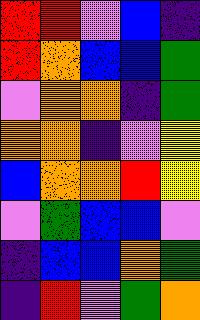[["red", "red", "violet", "blue", "indigo"], ["red", "orange", "blue", "blue", "green"], ["violet", "orange", "orange", "indigo", "green"], ["orange", "orange", "indigo", "violet", "yellow"], ["blue", "orange", "orange", "red", "yellow"], ["violet", "green", "blue", "blue", "violet"], ["indigo", "blue", "blue", "orange", "green"], ["indigo", "red", "violet", "green", "orange"]]